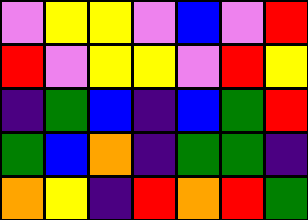[["violet", "yellow", "yellow", "violet", "blue", "violet", "red"], ["red", "violet", "yellow", "yellow", "violet", "red", "yellow"], ["indigo", "green", "blue", "indigo", "blue", "green", "red"], ["green", "blue", "orange", "indigo", "green", "green", "indigo"], ["orange", "yellow", "indigo", "red", "orange", "red", "green"]]